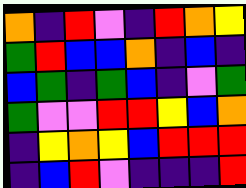[["orange", "indigo", "red", "violet", "indigo", "red", "orange", "yellow"], ["green", "red", "blue", "blue", "orange", "indigo", "blue", "indigo"], ["blue", "green", "indigo", "green", "blue", "indigo", "violet", "green"], ["green", "violet", "violet", "red", "red", "yellow", "blue", "orange"], ["indigo", "yellow", "orange", "yellow", "blue", "red", "red", "red"], ["indigo", "blue", "red", "violet", "indigo", "indigo", "indigo", "red"]]